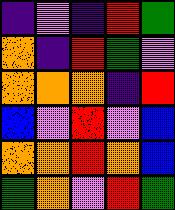[["indigo", "violet", "indigo", "red", "green"], ["orange", "indigo", "red", "green", "violet"], ["orange", "orange", "orange", "indigo", "red"], ["blue", "violet", "red", "violet", "blue"], ["orange", "orange", "red", "orange", "blue"], ["green", "orange", "violet", "red", "green"]]